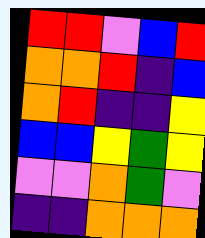[["red", "red", "violet", "blue", "red"], ["orange", "orange", "red", "indigo", "blue"], ["orange", "red", "indigo", "indigo", "yellow"], ["blue", "blue", "yellow", "green", "yellow"], ["violet", "violet", "orange", "green", "violet"], ["indigo", "indigo", "orange", "orange", "orange"]]